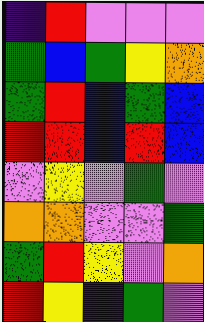[["indigo", "red", "violet", "violet", "violet"], ["green", "blue", "green", "yellow", "orange"], ["green", "red", "blue", "green", "blue"], ["red", "red", "blue", "red", "blue"], ["violet", "yellow", "violet", "green", "violet"], ["orange", "orange", "violet", "violet", "green"], ["green", "red", "yellow", "violet", "orange"], ["red", "yellow", "indigo", "green", "violet"]]